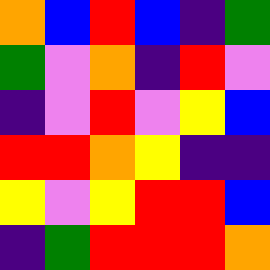[["orange", "blue", "red", "blue", "indigo", "green"], ["green", "violet", "orange", "indigo", "red", "violet"], ["indigo", "violet", "red", "violet", "yellow", "blue"], ["red", "red", "orange", "yellow", "indigo", "indigo"], ["yellow", "violet", "yellow", "red", "red", "blue"], ["indigo", "green", "red", "red", "red", "orange"]]